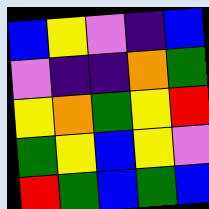[["blue", "yellow", "violet", "indigo", "blue"], ["violet", "indigo", "indigo", "orange", "green"], ["yellow", "orange", "green", "yellow", "red"], ["green", "yellow", "blue", "yellow", "violet"], ["red", "green", "blue", "green", "blue"]]